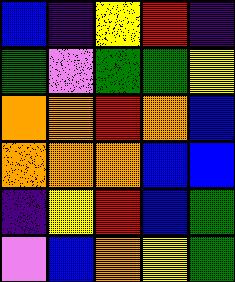[["blue", "indigo", "yellow", "red", "indigo"], ["green", "violet", "green", "green", "yellow"], ["orange", "orange", "red", "orange", "blue"], ["orange", "orange", "orange", "blue", "blue"], ["indigo", "yellow", "red", "blue", "green"], ["violet", "blue", "orange", "yellow", "green"]]